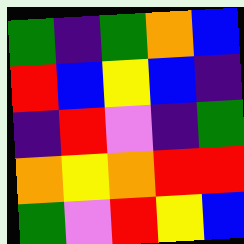[["green", "indigo", "green", "orange", "blue"], ["red", "blue", "yellow", "blue", "indigo"], ["indigo", "red", "violet", "indigo", "green"], ["orange", "yellow", "orange", "red", "red"], ["green", "violet", "red", "yellow", "blue"]]